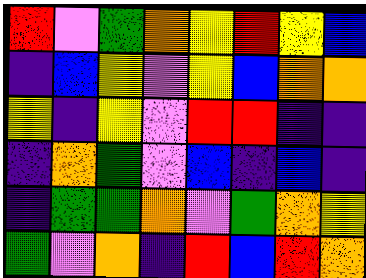[["red", "violet", "green", "orange", "yellow", "red", "yellow", "blue"], ["indigo", "blue", "yellow", "violet", "yellow", "blue", "orange", "orange"], ["yellow", "indigo", "yellow", "violet", "red", "red", "indigo", "indigo"], ["indigo", "orange", "green", "violet", "blue", "indigo", "blue", "indigo"], ["indigo", "green", "green", "orange", "violet", "green", "orange", "yellow"], ["green", "violet", "orange", "indigo", "red", "blue", "red", "orange"]]